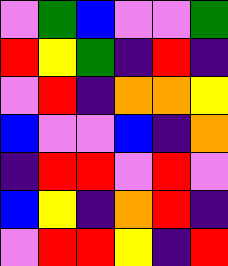[["violet", "green", "blue", "violet", "violet", "green"], ["red", "yellow", "green", "indigo", "red", "indigo"], ["violet", "red", "indigo", "orange", "orange", "yellow"], ["blue", "violet", "violet", "blue", "indigo", "orange"], ["indigo", "red", "red", "violet", "red", "violet"], ["blue", "yellow", "indigo", "orange", "red", "indigo"], ["violet", "red", "red", "yellow", "indigo", "red"]]